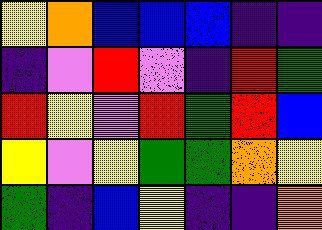[["yellow", "orange", "blue", "blue", "blue", "indigo", "indigo"], ["indigo", "violet", "red", "violet", "indigo", "red", "green"], ["red", "yellow", "violet", "red", "green", "red", "blue"], ["yellow", "violet", "yellow", "green", "green", "orange", "yellow"], ["green", "indigo", "blue", "yellow", "indigo", "indigo", "orange"]]